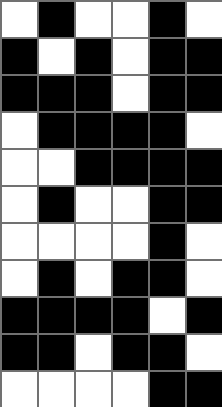[["white", "black", "white", "white", "black", "white"], ["black", "white", "black", "white", "black", "black"], ["black", "black", "black", "white", "black", "black"], ["white", "black", "black", "black", "black", "white"], ["white", "white", "black", "black", "black", "black"], ["white", "black", "white", "white", "black", "black"], ["white", "white", "white", "white", "black", "white"], ["white", "black", "white", "black", "black", "white"], ["black", "black", "black", "black", "white", "black"], ["black", "black", "white", "black", "black", "white"], ["white", "white", "white", "white", "black", "black"]]